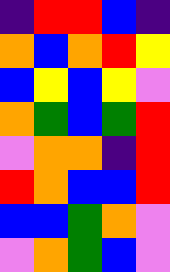[["indigo", "red", "red", "blue", "indigo"], ["orange", "blue", "orange", "red", "yellow"], ["blue", "yellow", "blue", "yellow", "violet"], ["orange", "green", "blue", "green", "red"], ["violet", "orange", "orange", "indigo", "red"], ["red", "orange", "blue", "blue", "red"], ["blue", "blue", "green", "orange", "violet"], ["violet", "orange", "green", "blue", "violet"]]